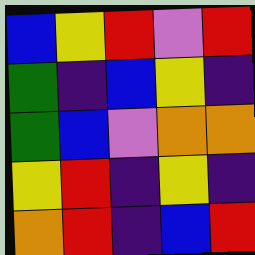[["blue", "yellow", "red", "violet", "red"], ["green", "indigo", "blue", "yellow", "indigo"], ["green", "blue", "violet", "orange", "orange"], ["yellow", "red", "indigo", "yellow", "indigo"], ["orange", "red", "indigo", "blue", "red"]]